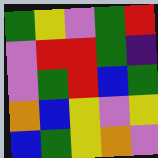[["green", "yellow", "violet", "green", "red"], ["violet", "red", "red", "green", "indigo"], ["violet", "green", "red", "blue", "green"], ["orange", "blue", "yellow", "violet", "yellow"], ["blue", "green", "yellow", "orange", "violet"]]